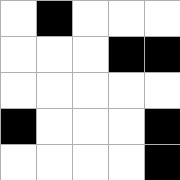[["white", "black", "white", "white", "white"], ["white", "white", "white", "black", "black"], ["white", "white", "white", "white", "white"], ["black", "white", "white", "white", "black"], ["white", "white", "white", "white", "black"]]